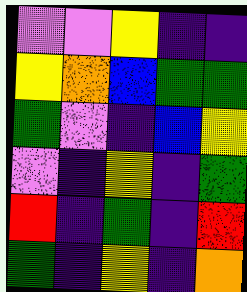[["violet", "violet", "yellow", "indigo", "indigo"], ["yellow", "orange", "blue", "green", "green"], ["green", "violet", "indigo", "blue", "yellow"], ["violet", "indigo", "yellow", "indigo", "green"], ["red", "indigo", "green", "indigo", "red"], ["green", "indigo", "yellow", "indigo", "orange"]]